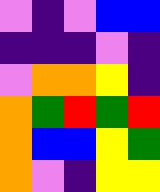[["violet", "indigo", "violet", "blue", "blue"], ["indigo", "indigo", "indigo", "violet", "indigo"], ["violet", "orange", "orange", "yellow", "indigo"], ["orange", "green", "red", "green", "red"], ["orange", "blue", "blue", "yellow", "green"], ["orange", "violet", "indigo", "yellow", "yellow"]]